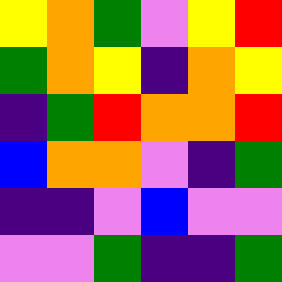[["yellow", "orange", "green", "violet", "yellow", "red"], ["green", "orange", "yellow", "indigo", "orange", "yellow"], ["indigo", "green", "red", "orange", "orange", "red"], ["blue", "orange", "orange", "violet", "indigo", "green"], ["indigo", "indigo", "violet", "blue", "violet", "violet"], ["violet", "violet", "green", "indigo", "indigo", "green"]]